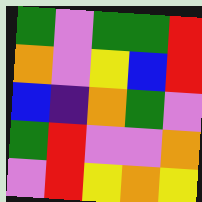[["green", "violet", "green", "green", "red"], ["orange", "violet", "yellow", "blue", "red"], ["blue", "indigo", "orange", "green", "violet"], ["green", "red", "violet", "violet", "orange"], ["violet", "red", "yellow", "orange", "yellow"]]